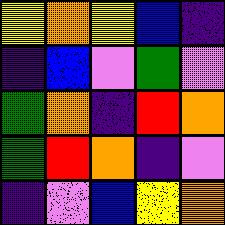[["yellow", "orange", "yellow", "blue", "indigo"], ["indigo", "blue", "violet", "green", "violet"], ["green", "orange", "indigo", "red", "orange"], ["green", "red", "orange", "indigo", "violet"], ["indigo", "violet", "blue", "yellow", "orange"]]